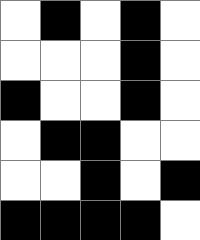[["white", "black", "white", "black", "white"], ["white", "white", "white", "black", "white"], ["black", "white", "white", "black", "white"], ["white", "black", "black", "white", "white"], ["white", "white", "black", "white", "black"], ["black", "black", "black", "black", "white"]]